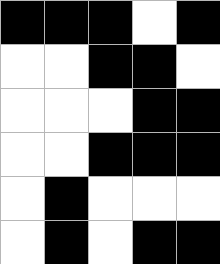[["black", "black", "black", "white", "black"], ["white", "white", "black", "black", "white"], ["white", "white", "white", "black", "black"], ["white", "white", "black", "black", "black"], ["white", "black", "white", "white", "white"], ["white", "black", "white", "black", "black"]]